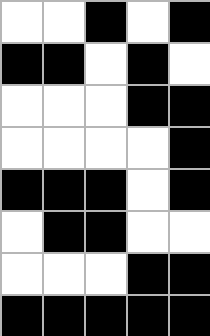[["white", "white", "black", "white", "black"], ["black", "black", "white", "black", "white"], ["white", "white", "white", "black", "black"], ["white", "white", "white", "white", "black"], ["black", "black", "black", "white", "black"], ["white", "black", "black", "white", "white"], ["white", "white", "white", "black", "black"], ["black", "black", "black", "black", "black"]]